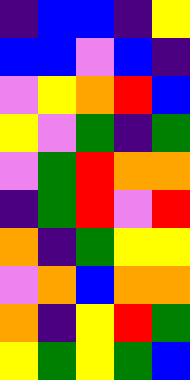[["indigo", "blue", "blue", "indigo", "yellow"], ["blue", "blue", "violet", "blue", "indigo"], ["violet", "yellow", "orange", "red", "blue"], ["yellow", "violet", "green", "indigo", "green"], ["violet", "green", "red", "orange", "orange"], ["indigo", "green", "red", "violet", "red"], ["orange", "indigo", "green", "yellow", "yellow"], ["violet", "orange", "blue", "orange", "orange"], ["orange", "indigo", "yellow", "red", "green"], ["yellow", "green", "yellow", "green", "blue"]]